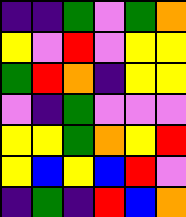[["indigo", "indigo", "green", "violet", "green", "orange"], ["yellow", "violet", "red", "violet", "yellow", "yellow"], ["green", "red", "orange", "indigo", "yellow", "yellow"], ["violet", "indigo", "green", "violet", "violet", "violet"], ["yellow", "yellow", "green", "orange", "yellow", "red"], ["yellow", "blue", "yellow", "blue", "red", "violet"], ["indigo", "green", "indigo", "red", "blue", "orange"]]